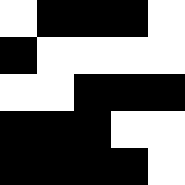[["white", "black", "black", "black", "white"], ["black", "white", "white", "white", "white"], ["white", "white", "black", "black", "black"], ["black", "black", "black", "white", "white"], ["black", "black", "black", "black", "white"]]